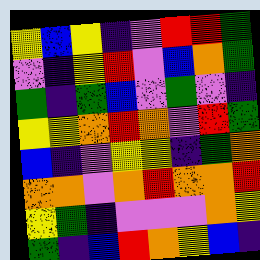[["yellow", "blue", "yellow", "indigo", "violet", "red", "red", "green"], ["violet", "indigo", "yellow", "red", "violet", "blue", "orange", "green"], ["green", "indigo", "green", "blue", "violet", "green", "violet", "indigo"], ["yellow", "yellow", "orange", "red", "orange", "violet", "red", "green"], ["blue", "indigo", "violet", "yellow", "yellow", "indigo", "green", "orange"], ["orange", "orange", "violet", "orange", "red", "orange", "orange", "red"], ["yellow", "green", "indigo", "violet", "violet", "violet", "orange", "yellow"], ["green", "indigo", "blue", "red", "orange", "yellow", "blue", "indigo"]]